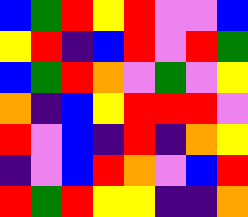[["blue", "green", "red", "yellow", "red", "violet", "violet", "blue"], ["yellow", "red", "indigo", "blue", "red", "violet", "red", "green"], ["blue", "green", "red", "orange", "violet", "green", "violet", "yellow"], ["orange", "indigo", "blue", "yellow", "red", "red", "red", "violet"], ["red", "violet", "blue", "indigo", "red", "indigo", "orange", "yellow"], ["indigo", "violet", "blue", "red", "orange", "violet", "blue", "red"], ["red", "green", "red", "yellow", "yellow", "indigo", "indigo", "orange"]]